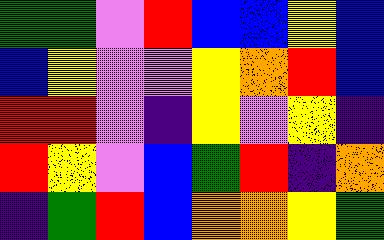[["green", "green", "violet", "red", "blue", "blue", "yellow", "blue"], ["blue", "yellow", "violet", "violet", "yellow", "orange", "red", "blue"], ["red", "red", "violet", "indigo", "yellow", "violet", "yellow", "indigo"], ["red", "yellow", "violet", "blue", "green", "red", "indigo", "orange"], ["indigo", "green", "red", "blue", "orange", "orange", "yellow", "green"]]